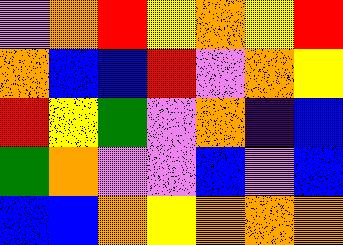[["violet", "orange", "red", "yellow", "orange", "yellow", "red"], ["orange", "blue", "blue", "red", "violet", "orange", "yellow"], ["red", "yellow", "green", "violet", "orange", "indigo", "blue"], ["green", "orange", "violet", "violet", "blue", "violet", "blue"], ["blue", "blue", "orange", "yellow", "orange", "orange", "orange"]]